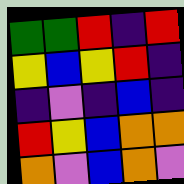[["green", "green", "red", "indigo", "red"], ["yellow", "blue", "yellow", "red", "indigo"], ["indigo", "violet", "indigo", "blue", "indigo"], ["red", "yellow", "blue", "orange", "orange"], ["orange", "violet", "blue", "orange", "violet"]]